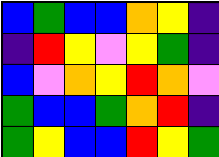[["blue", "green", "blue", "blue", "orange", "yellow", "indigo"], ["indigo", "red", "yellow", "violet", "yellow", "green", "indigo"], ["blue", "violet", "orange", "yellow", "red", "orange", "violet"], ["green", "blue", "blue", "green", "orange", "red", "indigo"], ["green", "yellow", "blue", "blue", "red", "yellow", "green"]]